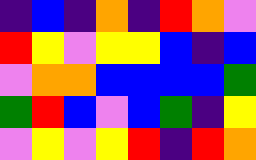[["indigo", "blue", "indigo", "orange", "indigo", "red", "orange", "violet"], ["red", "yellow", "violet", "yellow", "yellow", "blue", "indigo", "blue"], ["violet", "orange", "orange", "blue", "blue", "blue", "blue", "green"], ["green", "red", "blue", "violet", "blue", "green", "indigo", "yellow"], ["violet", "yellow", "violet", "yellow", "red", "indigo", "red", "orange"]]